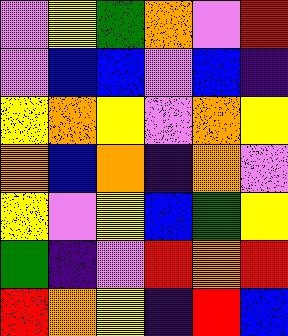[["violet", "yellow", "green", "orange", "violet", "red"], ["violet", "blue", "blue", "violet", "blue", "indigo"], ["yellow", "orange", "yellow", "violet", "orange", "yellow"], ["orange", "blue", "orange", "indigo", "orange", "violet"], ["yellow", "violet", "yellow", "blue", "green", "yellow"], ["green", "indigo", "violet", "red", "orange", "red"], ["red", "orange", "yellow", "indigo", "red", "blue"]]